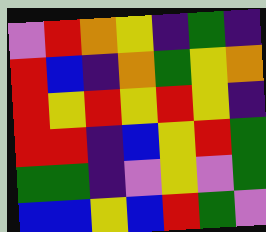[["violet", "red", "orange", "yellow", "indigo", "green", "indigo"], ["red", "blue", "indigo", "orange", "green", "yellow", "orange"], ["red", "yellow", "red", "yellow", "red", "yellow", "indigo"], ["red", "red", "indigo", "blue", "yellow", "red", "green"], ["green", "green", "indigo", "violet", "yellow", "violet", "green"], ["blue", "blue", "yellow", "blue", "red", "green", "violet"]]